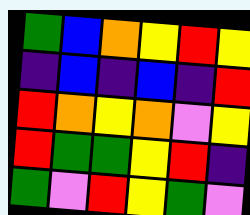[["green", "blue", "orange", "yellow", "red", "yellow"], ["indigo", "blue", "indigo", "blue", "indigo", "red"], ["red", "orange", "yellow", "orange", "violet", "yellow"], ["red", "green", "green", "yellow", "red", "indigo"], ["green", "violet", "red", "yellow", "green", "violet"]]